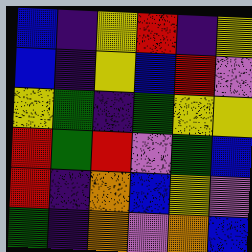[["blue", "indigo", "yellow", "red", "indigo", "yellow"], ["blue", "indigo", "yellow", "blue", "red", "violet"], ["yellow", "green", "indigo", "green", "yellow", "yellow"], ["red", "green", "red", "violet", "green", "blue"], ["red", "indigo", "orange", "blue", "yellow", "violet"], ["green", "indigo", "orange", "violet", "orange", "blue"]]